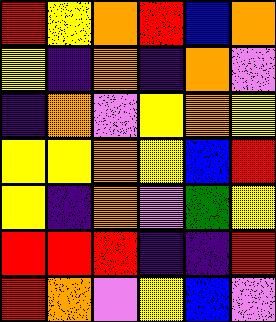[["red", "yellow", "orange", "red", "blue", "orange"], ["yellow", "indigo", "orange", "indigo", "orange", "violet"], ["indigo", "orange", "violet", "yellow", "orange", "yellow"], ["yellow", "yellow", "orange", "yellow", "blue", "red"], ["yellow", "indigo", "orange", "violet", "green", "yellow"], ["red", "red", "red", "indigo", "indigo", "red"], ["red", "orange", "violet", "yellow", "blue", "violet"]]